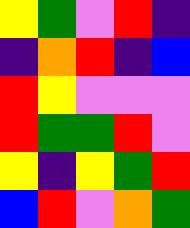[["yellow", "green", "violet", "red", "indigo"], ["indigo", "orange", "red", "indigo", "blue"], ["red", "yellow", "violet", "violet", "violet"], ["red", "green", "green", "red", "violet"], ["yellow", "indigo", "yellow", "green", "red"], ["blue", "red", "violet", "orange", "green"]]